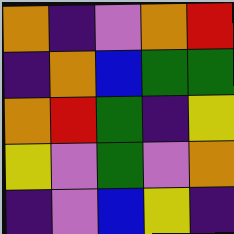[["orange", "indigo", "violet", "orange", "red"], ["indigo", "orange", "blue", "green", "green"], ["orange", "red", "green", "indigo", "yellow"], ["yellow", "violet", "green", "violet", "orange"], ["indigo", "violet", "blue", "yellow", "indigo"]]